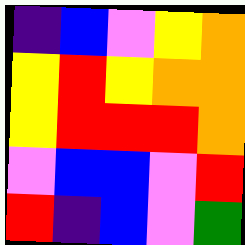[["indigo", "blue", "violet", "yellow", "orange"], ["yellow", "red", "yellow", "orange", "orange"], ["yellow", "red", "red", "red", "orange"], ["violet", "blue", "blue", "violet", "red"], ["red", "indigo", "blue", "violet", "green"]]